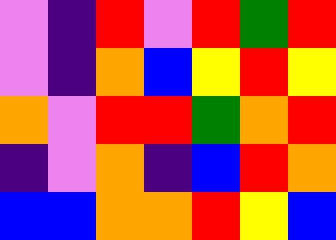[["violet", "indigo", "red", "violet", "red", "green", "red"], ["violet", "indigo", "orange", "blue", "yellow", "red", "yellow"], ["orange", "violet", "red", "red", "green", "orange", "red"], ["indigo", "violet", "orange", "indigo", "blue", "red", "orange"], ["blue", "blue", "orange", "orange", "red", "yellow", "blue"]]